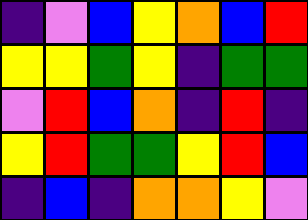[["indigo", "violet", "blue", "yellow", "orange", "blue", "red"], ["yellow", "yellow", "green", "yellow", "indigo", "green", "green"], ["violet", "red", "blue", "orange", "indigo", "red", "indigo"], ["yellow", "red", "green", "green", "yellow", "red", "blue"], ["indigo", "blue", "indigo", "orange", "orange", "yellow", "violet"]]